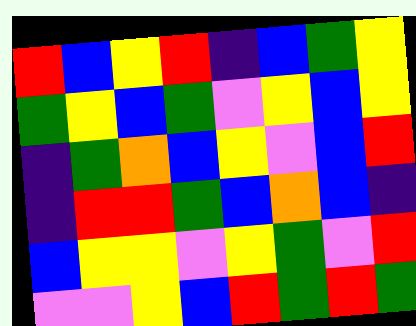[["red", "blue", "yellow", "red", "indigo", "blue", "green", "yellow"], ["green", "yellow", "blue", "green", "violet", "yellow", "blue", "yellow"], ["indigo", "green", "orange", "blue", "yellow", "violet", "blue", "red"], ["indigo", "red", "red", "green", "blue", "orange", "blue", "indigo"], ["blue", "yellow", "yellow", "violet", "yellow", "green", "violet", "red"], ["violet", "violet", "yellow", "blue", "red", "green", "red", "green"]]